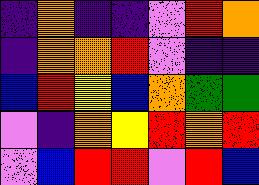[["indigo", "orange", "indigo", "indigo", "violet", "red", "orange"], ["indigo", "orange", "orange", "red", "violet", "indigo", "indigo"], ["blue", "red", "yellow", "blue", "orange", "green", "green"], ["violet", "indigo", "orange", "yellow", "red", "orange", "red"], ["violet", "blue", "red", "red", "violet", "red", "blue"]]